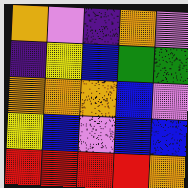[["orange", "violet", "indigo", "orange", "violet"], ["indigo", "yellow", "blue", "green", "green"], ["orange", "orange", "orange", "blue", "violet"], ["yellow", "blue", "violet", "blue", "blue"], ["red", "red", "red", "red", "orange"]]